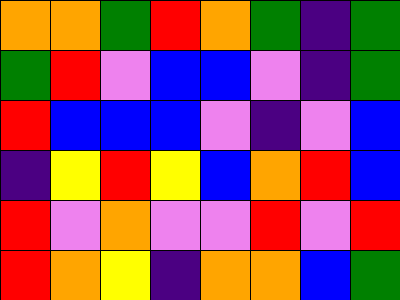[["orange", "orange", "green", "red", "orange", "green", "indigo", "green"], ["green", "red", "violet", "blue", "blue", "violet", "indigo", "green"], ["red", "blue", "blue", "blue", "violet", "indigo", "violet", "blue"], ["indigo", "yellow", "red", "yellow", "blue", "orange", "red", "blue"], ["red", "violet", "orange", "violet", "violet", "red", "violet", "red"], ["red", "orange", "yellow", "indigo", "orange", "orange", "blue", "green"]]